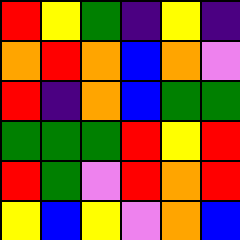[["red", "yellow", "green", "indigo", "yellow", "indigo"], ["orange", "red", "orange", "blue", "orange", "violet"], ["red", "indigo", "orange", "blue", "green", "green"], ["green", "green", "green", "red", "yellow", "red"], ["red", "green", "violet", "red", "orange", "red"], ["yellow", "blue", "yellow", "violet", "orange", "blue"]]